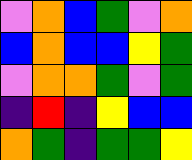[["violet", "orange", "blue", "green", "violet", "orange"], ["blue", "orange", "blue", "blue", "yellow", "green"], ["violet", "orange", "orange", "green", "violet", "green"], ["indigo", "red", "indigo", "yellow", "blue", "blue"], ["orange", "green", "indigo", "green", "green", "yellow"]]